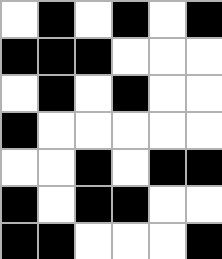[["white", "black", "white", "black", "white", "black"], ["black", "black", "black", "white", "white", "white"], ["white", "black", "white", "black", "white", "white"], ["black", "white", "white", "white", "white", "white"], ["white", "white", "black", "white", "black", "black"], ["black", "white", "black", "black", "white", "white"], ["black", "black", "white", "white", "white", "black"]]